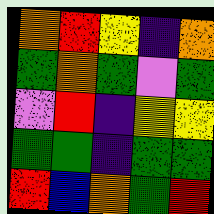[["orange", "red", "yellow", "indigo", "orange"], ["green", "orange", "green", "violet", "green"], ["violet", "red", "indigo", "yellow", "yellow"], ["green", "green", "indigo", "green", "green"], ["red", "blue", "orange", "green", "red"]]